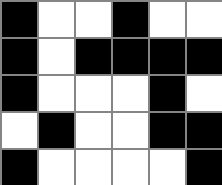[["black", "white", "white", "black", "white", "white"], ["black", "white", "black", "black", "black", "black"], ["black", "white", "white", "white", "black", "white"], ["white", "black", "white", "white", "black", "black"], ["black", "white", "white", "white", "white", "black"]]